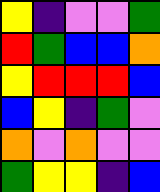[["yellow", "indigo", "violet", "violet", "green"], ["red", "green", "blue", "blue", "orange"], ["yellow", "red", "red", "red", "blue"], ["blue", "yellow", "indigo", "green", "violet"], ["orange", "violet", "orange", "violet", "violet"], ["green", "yellow", "yellow", "indigo", "blue"]]